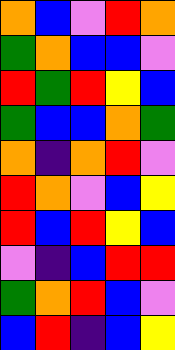[["orange", "blue", "violet", "red", "orange"], ["green", "orange", "blue", "blue", "violet"], ["red", "green", "red", "yellow", "blue"], ["green", "blue", "blue", "orange", "green"], ["orange", "indigo", "orange", "red", "violet"], ["red", "orange", "violet", "blue", "yellow"], ["red", "blue", "red", "yellow", "blue"], ["violet", "indigo", "blue", "red", "red"], ["green", "orange", "red", "blue", "violet"], ["blue", "red", "indigo", "blue", "yellow"]]